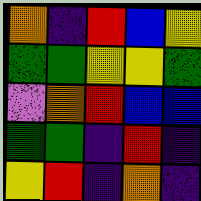[["orange", "indigo", "red", "blue", "yellow"], ["green", "green", "yellow", "yellow", "green"], ["violet", "orange", "red", "blue", "blue"], ["green", "green", "indigo", "red", "indigo"], ["yellow", "red", "indigo", "orange", "indigo"]]